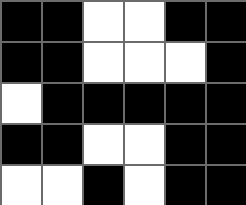[["black", "black", "white", "white", "black", "black"], ["black", "black", "white", "white", "white", "black"], ["white", "black", "black", "black", "black", "black"], ["black", "black", "white", "white", "black", "black"], ["white", "white", "black", "white", "black", "black"]]